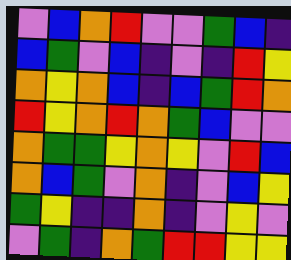[["violet", "blue", "orange", "red", "violet", "violet", "green", "blue", "indigo"], ["blue", "green", "violet", "blue", "indigo", "violet", "indigo", "red", "yellow"], ["orange", "yellow", "orange", "blue", "indigo", "blue", "green", "red", "orange"], ["red", "yellow", "orange", "red", "orange", "green", "blue", "violet", "violet"], ["orange", "green", "green", "yellow", "orange", "yellow", "violet", "red", "blue"], ["orange", "blue", "green", "violet", "orange", "indigo", "violet", "blue", "yellow"], ["green", "yellow", "indigo", "indigo", "orange", "indigo", "violet", "yellow", "violet"], ["violet", "green", "indigo", "orange", "green", "red", "red", "yellow", "yellow"]]